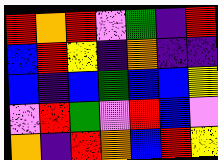[["red", "orange", "red", "violet", "green", "indigo", "red"], ["blue", "red", "yellow", "indigo", "orange", "indigo", "indigo"], ["blue", "indigo", "blue", "green", "blue", "blue", "yellow"], ["violet", "red", "green", "violet", "red", "blue", "violet"], ["orange", "indigo", "red", "orange", "blue", "red", "yellow"]]